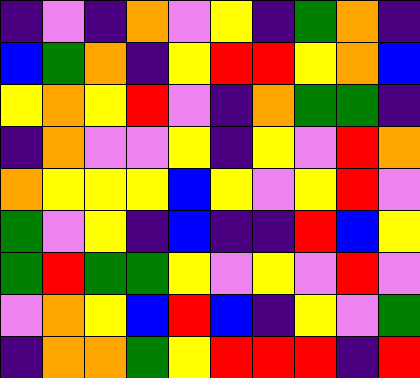[["indigo", "violet", "indigo", "orange", "violet", "yellow", "indigo", "green", "orange", "indigo"], ["blue", "green", "orange", "indigo", "yellow", "red", "red", "yellow", "orange", "blue"], ["yellow", "orange", "yellow", "red", "violet", "indigo", "orange", "green", "green", "indigo"], ["indigo", "orange", "violet", "violet", "yellow", "indigo", "yellow", "violet", "red", "orange"], ["orange", "yellow", "yellow", "yellow", "blue", "yellow", "violet", "yellow", "red", "violet"], ["green", "violet", "yellow", "indigo", "blue", "indigo", "indigo", "red", "blue", "yellow"], ["green", "red", "green", "green", "yellow", "violet", "yellow", "violet", "red", "violet"], ["violet", "orange", "yellow", "blue", "red", "blue", "indigo", "yellow", "violet", "green"], ["indigo", "orange", "orange", "green", "yellow", "red", "red", "red", "indigo", "red"]]